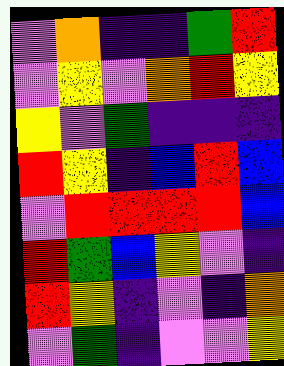[["violet", "orange", "indigo", "indigo", "green", "red"], ["violet", "yellow", "violet", "orange", "red", "yellow"], ["yellow", "violet", "green", "indigo", "indigo", "indigo"], ["red", "yellow", "indigo", "blue", "red", "blue"], ["violet", "red", "red", "red", "red", "blue"], ["red", "green", "blue", "yellow", "violet", "indigo"], ["red", "yellow", "indigo", "violet", "indigo", "orange"], ["violet", "green", "indigo", "violet", "violet", "yellow"]]